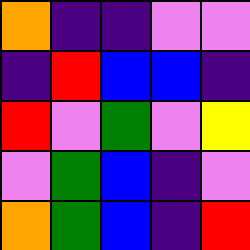[["orange", "indigo", "indigo", "violet", "violet"], ["indigo", "red", "blue", "blue", "indigo"], ["red", "violet", "green", "violet", "yellow"], ["violet", "green", "blue", "indigo", "violet"], ["orange", "green", "blue", "indigo", "red"]]